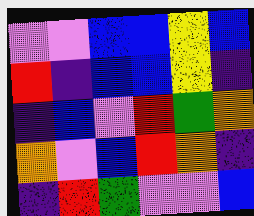[["violet", "violet", "blue", "blue", "yellow", "blue"], ["red", "indigo", "blue", "blue", "yellow", "indigo"], ["indigo", "blue", "violet", "red", "green", "orange"], ["orange", "violet", "blue", "red", "orange", "indigo"], ["indigo", "red", "green", "violet", "violet", "blue"]]